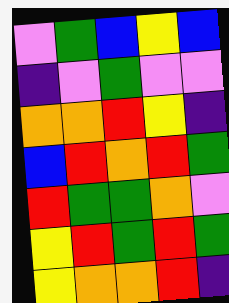[["violet", "green", "blue", "yellow", "blue"], ["indigo", "violet", "green", "violet", "violet"], ["orange", "orange", "red", "yellow", "indigo"], ["blue", "red", "orange", "red", "green"], ["red", "green", "green", "orange", "violet"], ["yellow", "red", "green", "red", "green"], ["yellow", "orange", "orange", "red", "indigo"]]